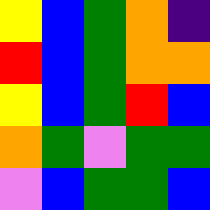[["yellow", "blue", "green", "orange", "indigo"], ["red", "blue", "green", "orange", "orange"], ["yellow", "blue", "green", "red", "blue"], ["orange", "green", "violet", "green", "green"], ["violet", "blue", "green", "green", "blue"]]